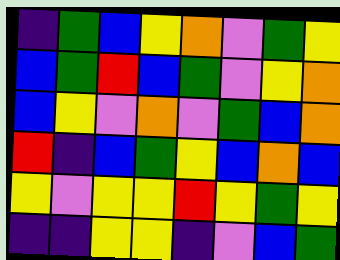[["indigo", "green", "blue", "yellow", "orange", "violet", "green", "yellow"], ["blue", "green", "red", "blue", "green", "violet", "yellow", "orange"], ["blue", "yellow", "violet", "orange", "violet", "green", "blue", "orange"], ["red", "indigo", "blue", "green", "yellow", "blue", "orange", "blue"], ["yellow", "violet", "yellow", "yellow", "red", "yellow", "green", "yellow"], ["indigo", "indigo", "yellow", "yellow", "indigo", "violet", "blue", "green"]]